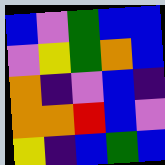[["blue", "violet", "green", "blue", "blue"], ["violet", "yellow", "green", "orange", "blue"], ["orange", "indigo", "violet", "blue", "indigo"], ["orange", "orange", "red", "blue", "violet"], ["yellow", "indigo", "blue", "green", "blue"]]